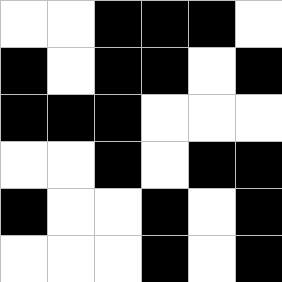[["white", "white", "black", "black", "black", "white"], ["black", "white", "black", "black", "white", "black"], ["black", "black", "black", "white", "white", "white"], ["white", "white", "black", "white", "black", "black"], ["black", "white", "white", "black", "white", "black"], ["white", "white", "white", "black", "white", "black"]]